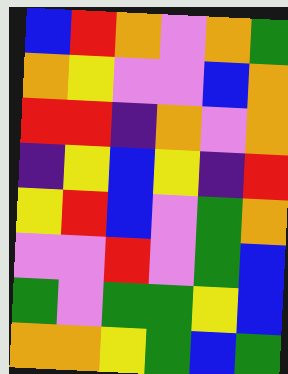[["blue", "red", "orange", "violet", "orange", "green"], ["orange", "yellow", "violet", "violet", "blue", "orange"], ["red", "red", "indigo", "orange", "violet", "orange"], ["indigo", "yellow", "blue", "yellow", "indigo", "red"], ["yellow", "red", "blue", "violet", "green", "orange"], ["violet", "violet", "red", "violet", "green", "blue"], ["green", "violet", "green", "green", "yellow", "blue"], ["orange", "orange", "yellow", "green", "blue", "green"]]